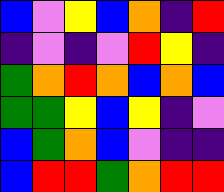[["blue", "violet", "yellow", "blue", "orange", "indigo", "red"], ["indigo", "violet", "indigo", "violet", "red", "yellow", "indigo"], ["green", "orange", "red", "orange", "blue", "orange", "blue"], ["green", "green", "yellow", "blue", "yellow", "indigo", "violet"], ["blue", "green", "orange", "blue", "violet", "indigo", "indigo"], ["blue", "red", "red", "green", "orange", "red", "red"]]